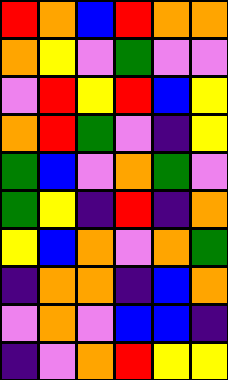[["red", "orange", "blue", "red", "orange", "orange"], ["orange", "yellow", "violet", "green", "violet", "violet"], ["violet", "red", "yellow", "red", "blue", "yellow"], ["orange", "red", "green", "violet", "indigo", "yellow"], ["green", "blue", "violet", "orange", "green", "violet"], ["green", "yellow", "indigo", "red", "indigo", "orange"], ["yellow", "blue", "orange", "violet", "orange", "green"], ["indigo", "orange", "orange", "indigo", "blue", "orange"], ["violet", "orange", "violet", "blue", "blue", "indigo"], ["indigo", "violet", "orange", "red", "yellow", "yellow"]]